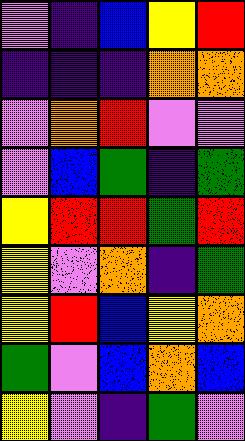[["violet", "indigo", "blue", "yellow", "red"], ["indigo", "indigo", "indigo", "orange", "orange"], ["violet", "orange", "red", "violet", "violet"], ["violet", "blue", "green", "indigo", "green"], ["yellow", "red", "red", "green", "red"], ["yellow", "violet", "orange", "indigo", "green"], ["yellow", "red", "blue", "yellow", "orange"], ["green", "violet", "blue", "orange", "blue"], ["yellow", "violet", "indigo", "green", "violet"]]